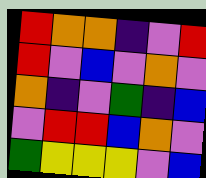[["red", "orange", "orange", "indigo", "violet", "red"], ["red", "violet", "blue", "violet", "orange", "violet"], ["orange", "indigo", "violet", "green", "indigo", "blue"], ["violet", "red", "red", "blue", "orange", "violet"], ["green", "yellow", "yellow", "yellow", "violet", "blue"]]